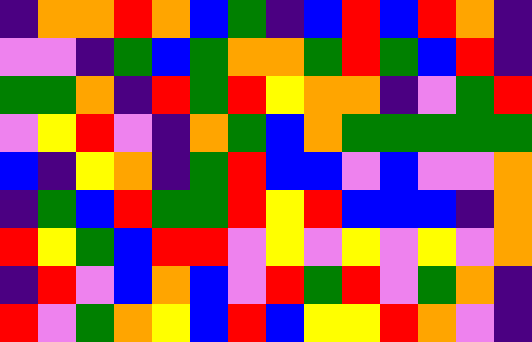[["indigo", "orange", "orange", "red", "orange", "blue", "green", "indigo", "blue", "red", "blue", "red", "orange", "indigo"], ["violet", "violet", "indigo", "green", "blue", "green", "orange", "orange", "green", "red", "green", "blue", "red", "indigo"], ["green", "green", "orange", "indigo", "red", "green", "red", "yellow", "orange", "orange", "indigo", "violet", "green", "red"], ["violet", "yellow", "red", "violet", "indigo", "orange", "green", "blue", "orange", "green", "green", "green", "green", "green"], ["blue", "indigo", "yellow", "orange", "indigo", "green", "red", "blue", "blue", "violet", "blue", "violet", "violet", "orange"], ["indigo", "green", "blue", "red", "green", "green", "red", "yellow", "red", "blue", "blue", "blue", "indigo", "orange"], ["red", "yellow", "green", "blue", "red", "red", "violet", "yellow", "violet", "yellow", "violet", "yellow", "violet", "orange"], ["indigo", "red", "violet", "blue", "orange", "blue", "violet", "red", "green", "red", "violet", "green", "orange", "indigo"], ["red", "violet", "green", "orange", "yellow", "blue", "red", "blue", "yellow", "yellow", "red", "orange", "violet", "indigo"]]